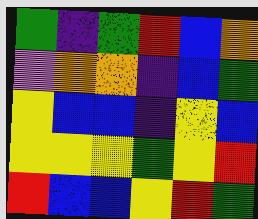[["green", "indigo", "green", "red", "blue", "orange"], ["violet", "orange", "orange", "indigo", "blue", "green"], ["yellow", "blue", "blue", "indigo", "yellow", "blue"], ["yellow", "yellow", "yellow", "green", "yellow", "red"], ["red", "blue", "blue", "yellow", "red", "green"]]